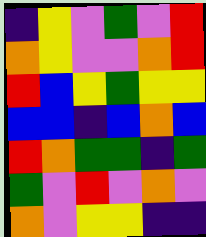[["indigo", "yellow", "violet", "green", "violet", "red"], ["orange", "yellow", "violet", "violet", "orange", "red"], ["red", "blue", "yellow", "green", "yellow", "yellow"], ["blue", "blue", "indigo", "blue", "orange", "blue"], ["red", "orange", "green", "green", "indigo", "green"], ["green", "violet", "red", "violet", "orange", "violet"], ["orange", "violet", "yellow", "yellow", "indigo", "indigo"]]